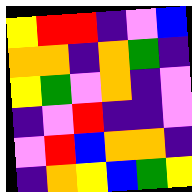[["yellow", "red", "red", "indigo", "violet", "blue"], ["orange", "orange", "indigo", "orange", "green", "indigo"], ["yellow", "green", "violet", "orange", "indigo", "violet"], ["indigo", "violet", "red", "indigo", "indigo", "violet"], ["violet", "red", "blue", "orange", "orange", "indigo"], ["indigo", "orange", "yellow", "blue", "green", "yellow"]]